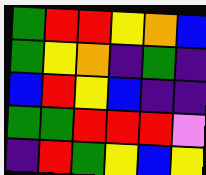[["green", "red", "red", "yellow", "orange", "blue"], ["green", "yellow", "orange", "indigo", "green", "indigo"], ["blue", "red", "yellow", "blue", "indigo", "indigo"], ["green", "green", "red", "red", "red", "violet"], ["indigo", "red", "green", "yellow", "blue", "yellow"]]